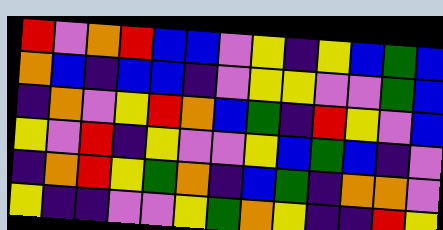[["red", "violet", "orange", "red", "blue", "blue", "violet", "yellow", "indigo", "yellow", "blue", "green", "blue"], ["orange", "blue", "indigo", "blue", "blue", "indigo", "violet", "yellow", "yellow", "violet", "violet", "green", "blue"], ["indigo", "orange", "violet", "yellow", "red", "orange", "blue", "green", "indigo", "red", "yellow", "violet", "blue"], ["yellow", "violet", "red", "indigo", "yellow", "violet", "violet", "yellow", "blue", "green", "blue", "indigo", "violet"], ["indigo", "orange", "red", "yellow", "green", "orange", "indigo", "blue", "green", "indigo", "orange", "orange", "violet"], ["yellow", "indigo", "indigo", "violet", "violet", "yellow", "green", "orange", "yellow", "indigo", "indigo", "red", "yellow"]]